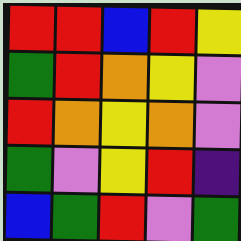[["red", "red", "blue", "red", "yellow"], ["green", "red", "orange", "yellow", "violet"], ["red", "orange", "yellow", "orange", "violet"], ["green", "violet", "yellow", "red", "indigo"], ["blue", "green", "red", "violet", "green"]]